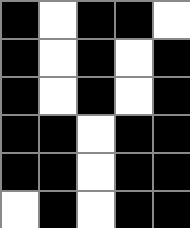[["black", "white", "black", "black", "white"], ["black", "white", "black", "white", "black"], ["black", "white", "black", "white", "black"], ["black", "black", "white", "black", "black"], ["black", "black", "white", "black", "black"], ["white", "black", "white", "black", "black"]]